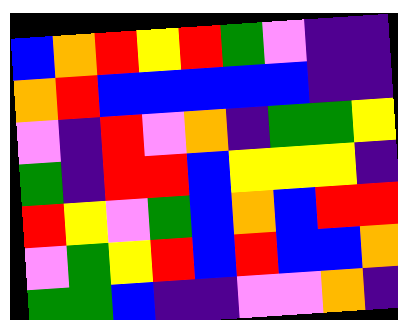[["blue", "orange", "red", "yellow", "red", "green", "violet", "indigo", "indigo"], ["orange", "red", "blue", "blue", "blue", "blue", "blue", "indigo", "indigo"], ["violet", "indigo", "red", "violet", "orange", "indigo", "green", "green", "yellow"], ["green", "indigo", "red", "red", "blue", "yellow", "yellow", "yellow", "indigo"], ["red", "yellow", "violet", "green", "blue", "orange", "blue", "red", "red"], ["violet", "green", "yellow", "red", "blue", "red", "blue", "blue", "orange"], ["green", "green", "blue", "indigo", "indigo", "violet", "violet", "orange", "indigo"]]